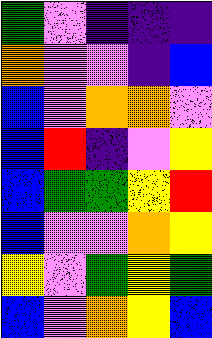[["green", "violet", "indigo", "indigo", "indigo"], ["orange", "violet", "violet", "indigo", "blue"], ["blue", "violet", "orange", "orange", "violet"], ["blue", "red", "indigo", "violet", "yellow"], ["blue", "green", "green", "yellow", "red"], ["blue", "violet", "violet", "orange", "yellow"], ["yellow", "violet", "green", "yellow", "green"], ["blue", "violet", "orange", "yellow", "blue"]]